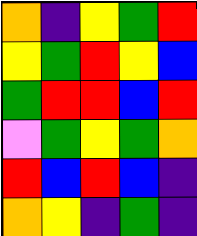[["orange", "indigo", "yellow", "green", "red"], ["yellow", "green", "red", "yellow", "blue"], ["green", "red", "red", "blue", "red"], ["violet", "green", "yellow", "green", "orange"], ["red", "blue", "red", "blue", "indigo"], ["orange", "yellow", "indigo", "green", "indigo"]]